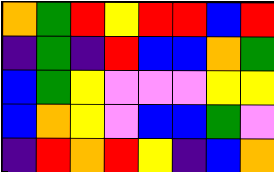[["orange", "green", "red", "yellow", "red", "red", "blue", "red"], ["indigo", "green", "indigo", "red", "blue", "blue", "orange", "green"], ["blue", "green", "yellow", "violet", "violet", "violet", "yellow", "yellow"], ["blue", "orange", "yellow", "violet", "blue", "blue", "green", "violet"], ["indigo", "red", "orange", "red", "yellow", "indigo", "blue", "orange"]]